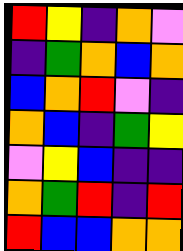[["red", "yellow", "indigo", "orange", "violet"], ["indigo", "green", "orange", "blue", "orange"], ["blue", "orange", "red", "violet", "indigo"], ["orange", "blue", "indigo", "green", "yellow"], ["violet", "yellow", "blue", "indigo", "indigo"], ["orange", "green", "red", "indigo", "red"], ["red", "blue", "blue", "orange", "orange"]]